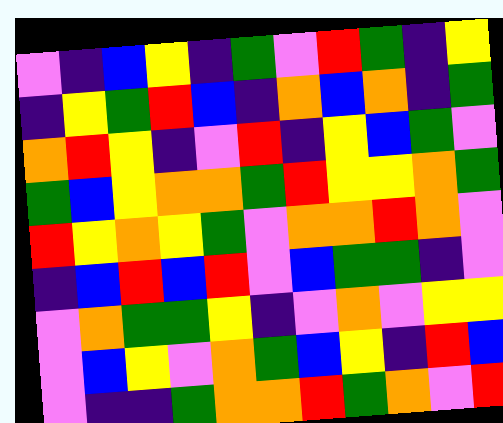[["violet", "indigo", "blue", "yellow", "indigo", "green", "violet", "red", "green", "indigo", "yellow"], ["indigo", "yellow", "green", "red", "blue", "indigo", "orange", "blue", "orange", "indigo", "green"], ["orange", "red", "yellow", "indigo", "violet", "red", "indigo", "yellow", "blue", "green", "violet"], ["green", "blue", "yellow", "orange", "orange", "green", "red", "yellow", "yellow", "orange", "green"], ["red", "yellow", "orange", "yellow", "green", "violet", "orange", "orange", "red", "orange", "violet"], ["indigo", "blue", "red", "blue", "red", "violet", "blue", "green", "green", "indigo", "violet"], ["violet", "orange", "green", "green", "yellow", "indigo", "violet", "orange", "violet", "yellow", "yellow"], ["violet", "blue", "yellow", "violet", "orange", "green", "blue", "yellow", "indigo", "red", "blue"], ["violet", "indigo", "indigo", "green", "orange", "orange", "red", "green", "orange", "violet", "red"]]